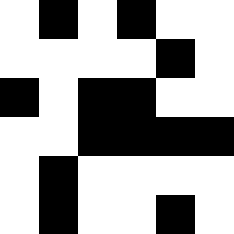[["white", "black", "white", "black", "white", "white"], ["white", "white", "white", "white", "black", "white"], ["black", "white", "black", "black", "white", "white"], ["white", "white", "black", "black", "black", "black"], ["white", "black", "white", "white", "white", "white"], ["white", "black", "white", "white", "black", "white"]]